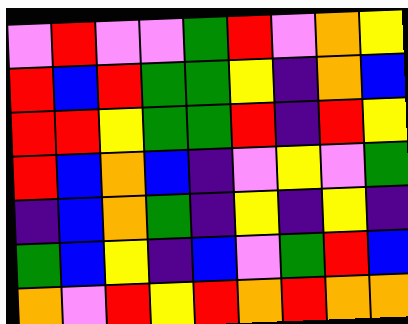[["violet", "red", "violet", "violet", "green", "red", "violet", "orange", "yellow"], ["red", "blue", "red", "green", "green", "yellow", "indigo", "orange", "blue"], ["red", "red", "yellow", "green", "green", "red", "indigo", "red", "yellow"], ["red", "blue", "orange", "blue", "indigo", "violet", "yellow", "violet", "green"], ["indigo", "blue", "orange", "green", "indigo", "yellow", "indigo", "yellow", "indigo"], ["green", "blue", "yellow", "indigo", "blue", "violet", "green", "red", "blue"], ["orange", "violet", "red", "yellow", "red", "orange", "red", "orange", "orange"]]